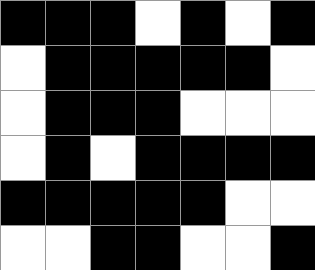[["black", "black", "black", "white", "black", "white", "black"], ["white", "black", "black", "black", "black", "black", "white"], ["white", "black", "black", "black", "white", "white", "white"], ["white", "black", "white", "black", "black", "black", "black"], ["black", "black", "black", "black", "black", "white", "white"], ["white", "white", "black", "black", "white", "white", "black"]]